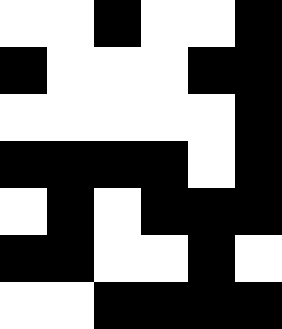[["white", "white", "black", "white", "white", "black"], ["black", "white", "white", "white", "black", "black"], ["white", "white", "white", "white", "white", "black"], ["black", "black", "black", "black", "white", "black"], ["white", "black", "white", "black", "black", "black"], ["black", "black", "white", "white", "black", "white"], ["white", "white", "black", "black", "black", "black"]]